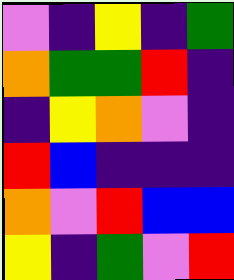[["violet", "indigo", "yellow", "indigo", "green"], ["orange", "green", "green", "red", "indigo"], ["indigo", "yellow", "orange", "violet", "indigo"], ["red", "blue", "indigo", "indigo", "indigo"], ["orange", "violet", "red", "blue", "blue"], ["yellow", "indigo", "green", "violet", "red"]]